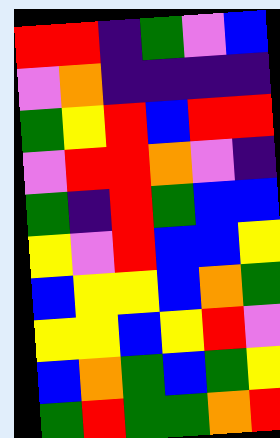[["red", "red", "indigo", "green", "violet", "blue"], ["violet", "orange", "indigo", "indigo", "indigo", "indigo"], ["green", "yellow", "red", "blue", "red", "red"], ["violet", "red", "red", "orange", "violet", "indigo"], ["green", "indigo", "red", "green", "blue", "blue"], ["yellow", "violet", "red", "blue", "blue", "yellow"], ["blue", "yellow", "yellow", "blue", "orange", "green"], ["yellow", "yellow", "blue", "yellow", "red", "violet"], ["blue", "orange", "green", "blue", "green", "yellow"], ["green", "red", "green", "green", "orange", "red"]]